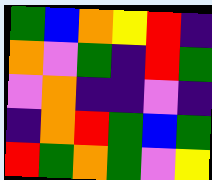[["green", "blue", "orange", "yellow", "red", "indigo"], ["orange", "violet", "green", "indigo", "red", "green"], ["violet", "orange", "indigo", "indigo", "violet", "indigo"], ["indigo", "orange", "red", "green", "blue", "green"], ["red", "green", "orange", "green", "violet", "yellow"]]